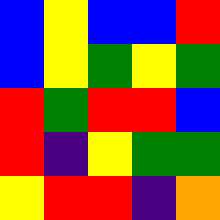[["blue", "yellow", "blue", "blue", "red"], ["blue", "yellow", "green", "yellow", "green"], ["red", "green", "red", "red", "blue"], ["red", "indigo", "yellow", "green", "green"], ["yellow", "red", "red", "indigo", "orange"]]